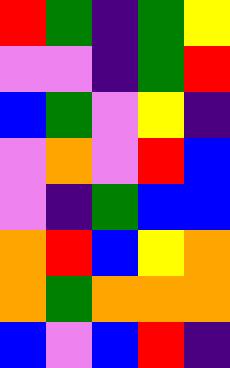[["red", "green", "indigo", "green", "yellow"], ["violet", "violet", "indigo", "green", "red"], ["blue", "green", "violet", "yellow", "indigo"], ["violet", "orange", "violet", "red", "blue"], ["violet", "indigo", "green", "blue", "blue"], ["orange", "red", "blue", "yellow", "orange"], ["orange", "green", "orange", "orange", "orange"], ["blue", "violet", "blue", "red", "indigo"]]